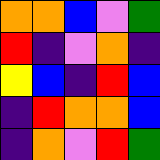[["orange", "orange", "blue", "violet", "green"], ["red", "indigo", "violet", "orange", "indigo"], ["yellow", "blue", "indigo", "red", "blue"], ["indigo", "red", "orange", "orange", "blue"], ["indigo", "orange", "violet", "red", "green"]]